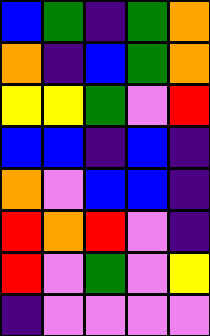[["blue", "green", "indigo", "green", "orange"], ["orange", "indigo", "blue", "green", "orange"], ["yellow", "yellow", "green", "violet", "red"], ["blue", "blue", "indigo", "blue", "indigo"], ["orange", "violet", "blue", "blue", "indigo"], ["red", "orange", "red", "violet", "indigo"], ["red", "violet", "green", "violet", "yellow"], ["indigo", "violet", "violet", "violet", "violet"]]